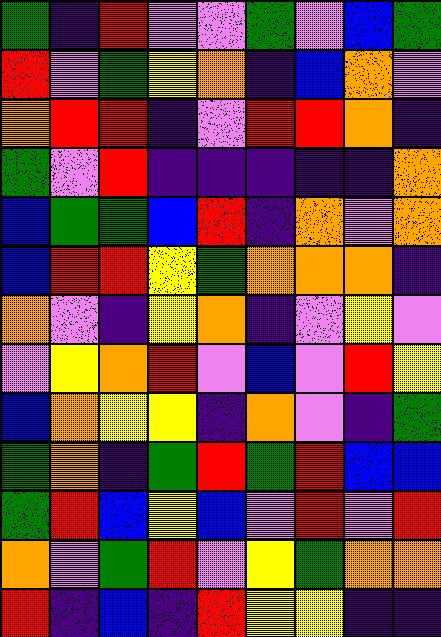[["green", "indigo", "red", "violet", "violet", "green", "violet", "blue", "green"], ["red", "violet", "green", "yellow", "orange", "indigo", "blue", "orange", "violet"], ["orange", "red", "red", "indigo", "violet", "red", "red", "orange", "indigo"], ["green", "violet", "red", "indigo", "indigo", "indigo", "indigo", "indigo", "orange"], ["blue", "green", "green", "blue", "red", "indigo", "orange", "violet", "orange"], ["blue", "red", "red", "yellow", "green", "orange", "orange", "orange", "indigo"], ["orange", "violet", "indigo", "yellow", "orange", "indigo", "violet", "yellow", "violet"], ["violet", "yellow", "orange", "red", "violet", "blue", "violet", "red", "yellow"], ["blue", "orange", "yellow", "yellow", "indigo", "orange", "violet", "indigo", "green"], ["green", "orange", "indigo", "green", "red", "green", "red", "blue", "blue"], ["green", "red", "blue", "yellow", "blue", "violet", "red", "violet", "red"], ["orange", "violet", "green", "red", "violet", "yellow", "green", "orange", "orange"], ["red", "indigo", "blue", "indigo", "red", "yellow", "yellow", "indigo", "indigo"]]